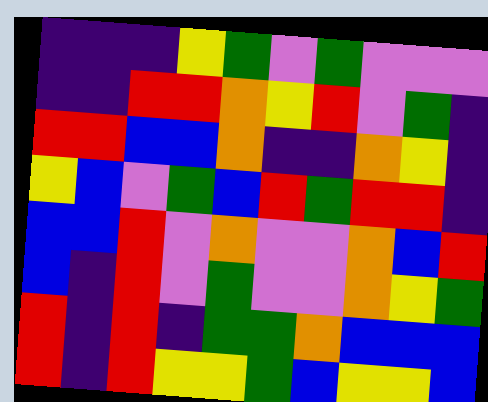[["indigo", "indigo", "indigo", "yellow", "green", "violet", "green", "violet", "violet", "violet"], ["indigo", "indigo", "red", "red", "orange", "yellow", "red", "violet", "green", "indigo"], ["red", "red", "blue", "blue", "orange", "indigo", "indigo", "orange", "yellow", "indigo"], ["yellow", "blue", "violet", "green", "blue", "red", "green", "red", "red", "indigo"], ["blue", "blue", "red", "violet", "orange", "violet", "violet", "orange", "blue", "red"], ["blue", "indigo", "red", "violet", "green", "violet", "violet", "orange", "yellow", "green"], ["red", "indigo", "red", "indigo", "green", "green", "orange", "blue", "blue", "blue"], ["red", "indigo", "red", "yellow", "yellow", "green", "blue", "yellow", "yellow", "blue"]]